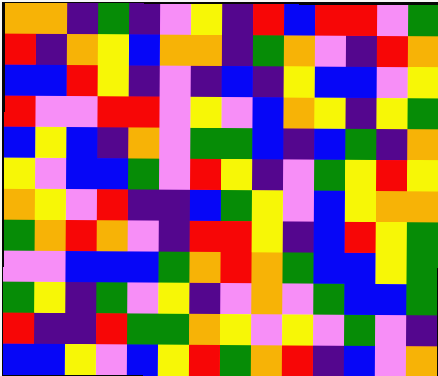[["orange", "orange", "indigo", "green", "indigo", "violet", "yellow", "indigo", "red", "blue", "red", "red", "violet", "green"], ["red", "indigo", "orange", "yellow", "blue", "orange", "orange", "indigo", "green", "orange", "violet", "indigo", "red", "orange"], ["blue", "blue", "red", "yellow", "indigo", "violet", "indigo", "blue", "indigo", "yellow", "blue", "blue", "violet", "yellow"], ["red", "violet", "violet", "red", "red", "violet", "yellow", "violet", "blue", "orange", "yellow", "indigo", "yellow", "green"], ["blue", "yellow", "blue", "indigo", "orange", "violet", "green", "green", "blue", "indigo", "blue", "green", "indigo", "orange"], ["yellow", "violet", "blue", "blue", "green", "violet", "red", "yellow", "indigo", "violet", "green", "yellow", "red", "yellow"], ["orange", "yellow", "violet", "red", "indigo", "indigo", "blue", "green", "yellow", "violet", "blue", "yellow", "orange", "orange"], ["green", "orange", "red", "orange", "violet", "indigo", "red", "red", "yellow", "indigo", "blue", "red", "yellow", "green"], ["violet", "violet", "blue", "blue", "blue", "green", "orange", "red", "orange", "green", "blue", "blue", "yellow", "green"], ["green", "yellow", "indigo", "green", "violet", "yellow", "indigo", "violet", "orange", "violet", "green", "blue", "blue", "green"], ["red", "indigo", "indigo", "red", "green", "green", "orange", "yellow", "violet", "yellow", "violet", "green", "violet", "indigo"], ["blue", "blue", "yellow", "violet", "blue", "yellow", "red", "green", "orange", "red", "indigo", "blue", "violet", "orange"]]